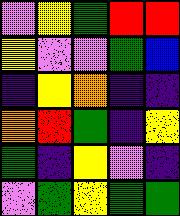[["violet", "yellow", "green", "red", "red"], ["yellow", "violet", "violet", "green", "blue"], ["indigo", "yellow", "orange", "indigo", "indigo"], ["orange", "red", "green", "indigo", "yellow"], ["green", "indigo", "yellow", "violet", "indigo"], ["violet", "green", "yellow", "green", "green"]]